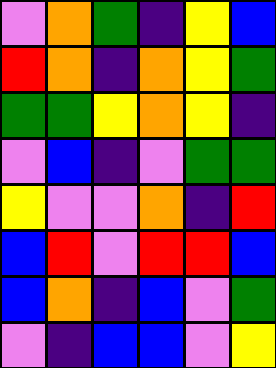[["violet", "orange", "green", "indigo", "yellow", "blue"], ["red", "orange", "indigo", "orange", "yellow", "green"], ["green", "green", "yellow", "orange", "yellow", "indigo"], ["violet", "blue", "indigo", "violet", "green", "green"], ["yellow", "violet", "violet", "orange", "indigo", "red"], ["blue", "red", "violet", "red", "red", "blue"], ["blue", "orange", "indigo", "blue", "violet", "green"], ["violet", "indigo", "blue", "blue", "violet", "yellow"]]